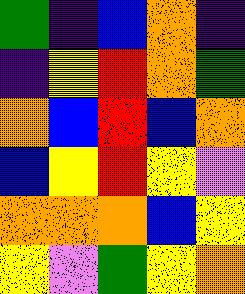[["green", "indigo", "blue", "orange", "indigo"], ["indigo", "yellow", "red", "orange", "green"], ["orange", "blue", "red", "blue", "orange"], ["blue", "yellow", "red", "yellow", "violet"], ["orange", "orange", "orange", "blue", "yellow"], ["yellow", "violet", "green", "yellow", "orange"]]